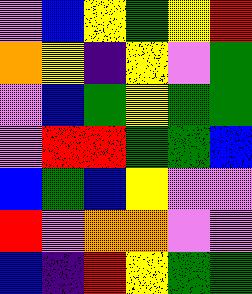[["violet", "blue", "yellow", "green", "yellow", "red"], ["orange", "yellow", "indigo", "yellow", "violet", "green"], ["violet", "blue", "green", "yellow", "green", "green"], ["violet", "red", "red", "green", "green", "blue"], ["blue", "green", "blue", "yellow", "violet", "violet"], ["red", "violet", "orange", "orange", "violet", "violet"], ["blue", "indigo", "red", "yellow", "green", "green"]]